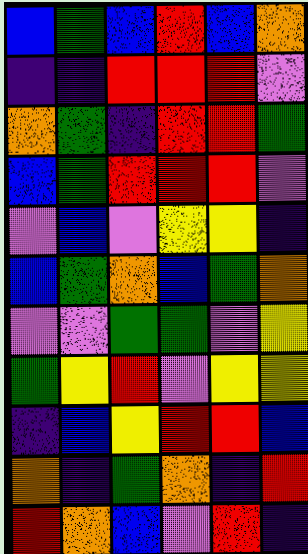[["blue", "green", "blue", "red", "blue", "orange"], ["indigo", "indigo", "red", "red", "red", "violet"], ["orange", "green", "indigo", "red", "red", "green"], ["blue", "green", "red", "red", "red", "violet"], ["violet", "blue", "violet", "yellow", "yellow", "indigo"], ["blue", "green", "orange", "blue", "green", "orange"], ["violet", "violet", "green", "green", "violet", "yellow"], ["green", "yellow", "red", "violet", "yellow", "yellow"], ["indigo", "blue", "yellow", "red", "red", "blue"], ["orange", "indigo", "green", "orange", "indigo", "red"], ["red", "orange", "blue", "violet", "red", "indigo"]]